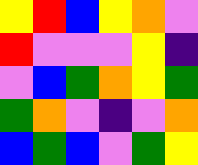[["yellow", "red", "blue", "yellow", "orange", "violet"], ["red", "violet", "violet", "violet", "yellow", "indigo"], ["violet", "blue", "green", "orange", "yellow", "green"], ["green", "orange", "violet", "indigo", "violet", "orange"], ["blue", "green", "blue", "violet", "green", "yellow"]]